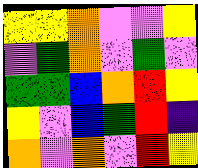[["yellow", "yellow", "orange", "violet", "violet", "yellow"], ["violet", "green", "orange", "violet", "green", "violet"], ["green", "green", "blue", "orange", "red", "yellow"], ["yellow", "violet", "blue", "green", "red", "indigo"], ["orange", "violet", "orange", "violet", "red", "yellow"]]